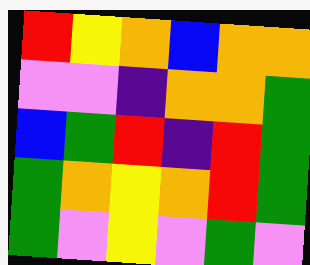[["red", "yellow", "orange", "blue", "orange", "orange"], ["violet", "violet", "indigo", "orange", "orange", "green"], ["blue", "green", "red", "indigo", "red", "green"], ["green", "orange", "yellow", "orange", "red", "green"], ["green", "violet", "yellow", "violet", "green", "violet"]]